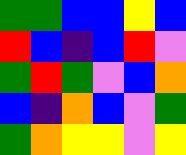[["green", "green", "blue", "blue", "yellow", "blue"], ["red", "blue", "indigo", "blue", "red", "violet"], ["green", "red", "green", "violet", "blue", "orange"], ["blue", "indigo", "orange", "blue", "violet", "green"], ["green", "orange", "yellow", "yellow", "violet", "yellow"]]